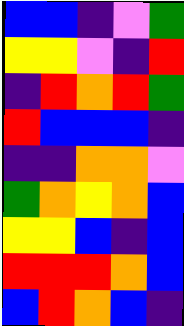[["blue", "blue", "indigo", "violet", "green"], ["yellow", "yellow", "violet", "indigo", "red"], ["indigo", "red", "orange", "red", "green"], ["red", "blue", "blue", "blue", "indigo"], ["indigo", "indigo", "orange", "orange", "violet"], ["green", "orange", "yellow", "orange", "blue"], ["yellow", "yellow", "blue", "indigo", "blue"], ["red", "red", "red", "orange", "blue"], ["blue", "red", "orange", "blue", "indigo"]]